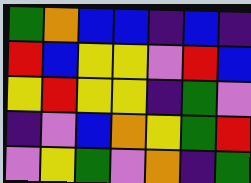[["green", "orange", "blue", "blue", "indigo", "blue", "indigo"], ["red", "blue", "yellow", "yellow", "violet", "red", "blue"], ["yellow", "red", "yellow", "yellow", "indigo", "green", "violet"], ["indigo", "violet", "blue", "orange", "yellow", "green", "red"], ["violet", "yellow", "green", "violet", "orange", "indigo", "green"]]